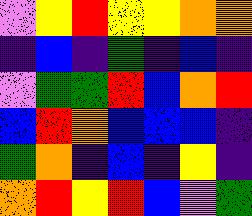[["violet", "yellow", "red", "yellow", "yellow", "orange", "orange"], ["indigo", "blue", "indigo", "green", "indigo", "blue", "indigo"], ["violet", "green", "green", "red", "blue", "orange", "red"], ["blue", "red", "orange", "blue", "blue", "blue", "indigo"], ["green", "orange", "indigo", "blue", "indigo", "yellow", "indigo"], ["orange", "red", "yellow", "red", "blue", "violet", "green"]]